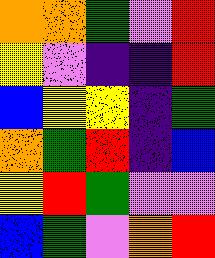[["orange", "orange", "green", "violet", "red"], ["yellow", "violet", "indigo", "indigo", "red"], ["blue", "yellow", "yellow", "indigo", "green"], ["orange", "green", "red", "indigo", "blue"], ["yellow", "red", "green", "violet", "violet"], ["blue", "green", "violet", "orange", "red"]]